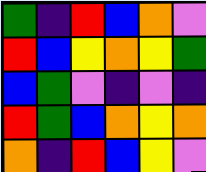[["green", "indigo", "red", "blue", "orange", "violet"], ["red", "blue", "yellow", "orange", "yellow", "green"], ["blue", "green", "violet", "indigo", "violet", "indigo"], ["red", "green", "blue", "orange", "yellow", "orange"], ["orange", "indigo", "red", "blue", "yellow", "violet"]]